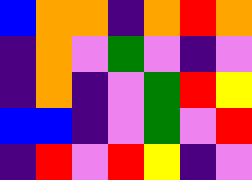[["blue", "orange", "orange", "indigo", "orange", "red", "orange"], ["indigo", "orange", "violet", "green", "violet", "indigo", "violet"], ["indigo", "orange", "indigo", "violet", "green", "red", "yellow"], ["blue", "blue", "indigo", "violet", "green", "violet", "red"], ["indigo", "red", "violet", "red", "yellow", "indigo", "violet"]]